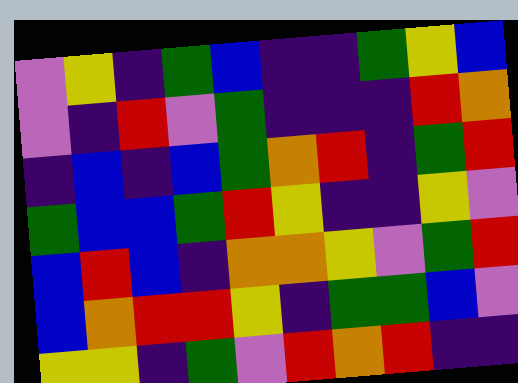[["violet", "yellow", "indigo", "green", "blue", "indigo", "indigo", "green", "yellow", "blue"], ["violet", "indigo", "red", "violet", "green", "indigo", "indigo", "indigo", "red", "orange"], ["indigo", "blue", "indigo", "blue", "green", "orange", "red", "indigo", "green", "red"], ["green", "blue", "blue", "green", "red", "yellow", "indigo", "indigo", "yellow", "violet"], ["blue", "red", "blue", "indigo", "orange", "orange", "yellow", "violet", "green", "red"], ["blue", "orange", "red", "red", "yellow", "indigo", "green", "green", "blue", "violet"], ["yellow", "yellow", "indigo", "green", "violet", "red", "orange", "red", "indigo", "indigo"]]